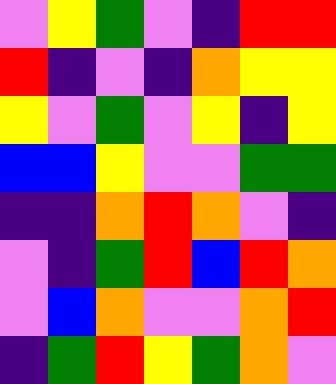[["violet", "yellow", "green", "violet", "indigo", "red", "red"], ["red", "indigo", "violet", "indigo", "orange", "yellow", "yellow"], ["yellow", "violet", "green", "violet", "yellow", "indigo", "yellow"], ["blue", "blue", "yellow", "violet", "violet", "green", "green"], ["indigo", "indigo", "orange", "red", "orange", "violet", "indigo"], ["violet", "indigo", "green", "red", "blue", "red", "orange"], ["violet", "blue", "orange", "violet", "violet", "orange", "red"], ["indigo", "green", "red", "yellow", "green", "orange", "violet"]]